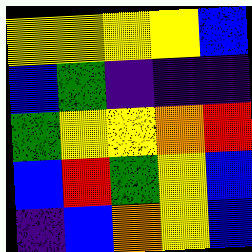[["yellow", "yellow", "yellow", "yellow", "blue"], ["blue", "green", "indigo", "indigo", "indigo"], ["green", "yellow", "yellow", "orange", "red"], ["blue", "red", "green", "yellow", "blue"], ["indigo", "blue", "orange", "yellow", "blue"]]